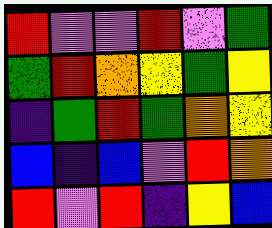[["red", "violet", "violet", "red", "violet", "green"], ["green", "red", "orange", "yellow", "green", "yellow"], ["indigo", "green", "red", "green", "orange", "yellow"], ["blue", "indigo", "blue", "violet", "red", "orange"], ["red", "violet", "red", "indigo", "yellow", "blue"]]